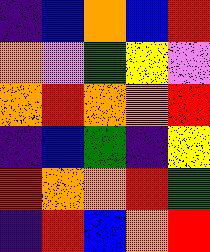[["indigo", "blue", "orange", "blue", "red"], ["orange", "violet", "green", "yellow", "violet"], ["orange", "red", "orange", "orange", "red"], ["indigo", "blue", "green", "indigo", "yellow"], ["red", "orange", "orange", "red", "green"], ["indigo", "red", "blue", "orange", "red"]]